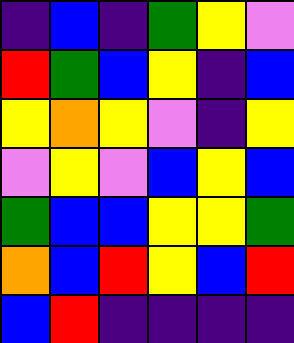[["indigo", "blue", "indigo", "green", "yellow", "violet"], ["red", "green", "blue", "yellow", "indigo", "blue"], ["yellow", "orange", "yellow", "violet", "indigo", "yellow"], ["violet", "yellow", "violet", "blue", "yellow", "blue"], ["green", "blue", "blue", "yellow", "yellow", "green"], ["orange", "blue", "red", "yellow", "blue", "red"], ["blue", "red", "indigo", "indigo", "indigo", "indigo"]]